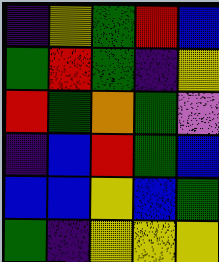[["indigo", "yellow", "green", "red", "blue"], ["green", "red", "green", "indigo", "yellow"], ["red", "green", "orange", "green", "violet"], ["indigo", "blue", "red", "green", "blue"], ["blue", "blue", "yellow", "blue", "green"], ["green", "indigo", "yellow", "yellow", "yellow"]]